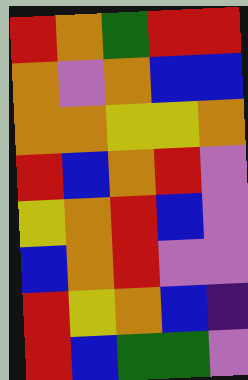[["red", "orange", "green", "red", "red"], ["orange", "violet", "orange", "blue", "blue"], ["orange", "orange", "yellow", "yellow", "orange"], ["red", "blue", "orange", "red", "violet"], ["yellow", "orange", "red", "blue", "violet"], ["blue", "orange", "red", "violet", "violet"], ["red", "yellow", "orange", "blue", "indigo"], ["red", "blue", "green", "green", "violet"]]